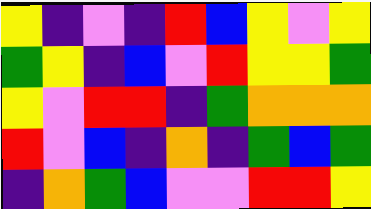[["yellow", "indigo", "violet", "indigo", "red", "blue", "yellow", "violet", "yellow"], ["green", "yellow", "indigo", "blue", "violet", "red", "yellow", "yellow", "green"], ["yellow", "violet", "red", "red", "indigo", "green", "orange", "orange", "orange"], ["red", "violet", "blue", "indigo", "orange", "indigo", "green", "blue", "green"], ["indigo", "orange", "green", "blue", "violet", "violet", "red", "red", "yellow"]]